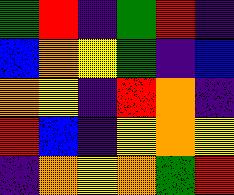[["green", "red", "indigo", "green", "red", "indigo"], ["blue", "orange", "yellow", "green", "indigo", "blue"], ["orange", "yellow", "indigo", "red", "orange", "indigo"], ["red", "blue", "indigo", "yellow", "orange", "yellow"], ["indigo", "orange", "yellow", "orange", "green", "red"]]